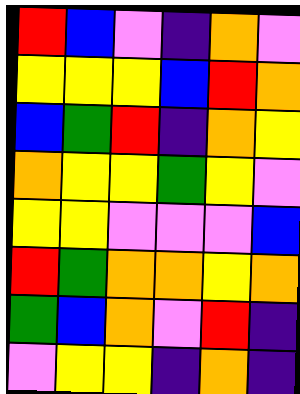[["red", "blue", "violet", "indigo", "orange", "violet"], ["yellow", "yellow", "yellow", "blue", "red", "orange"], ["blue", "green", "red", "indigo", "orange", "yellow"], ["orange", "yellow", "yellow", "green", "yellow", "violet"], ["yellow", "yellow", "violet", "violet", "violet", "blue"], ["red", "green", "orange", "orange", "yellow", "orange"], ["green", "blue", "orange", "violet", "red", "indigo"], ["violet", "yellow", "yellow", "indigo", "orange", "indigo"]]